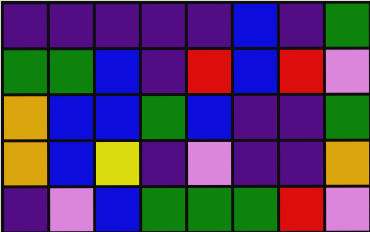[["indigo", "indigo", "indigo", "indigo", "indigo", "blue", "indigo", "green"], ["green", "green", "blue", "indigo", "red", "blue", "red", "violet"], ["orange", "blue", "blue", "green", "blue", "indigo", "indigo", "green"], ["orange", "blue", "yellow", "indigo", "violet", "indigo", "indigo", "orange"], ["indigo", "violet", "blue", "green", "green", "green", "red", "violet"]]